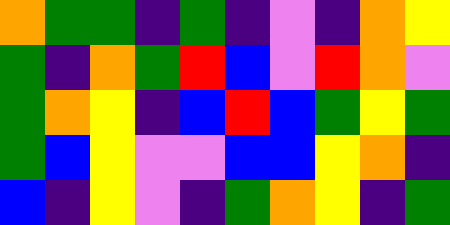[["orange", "green", "green", "indigo", "green", "indigo", "violet", "indigo", "orange", "yellow"], ["green", "indigo", "orange", "green", "red", "blue", "violet", "red", "orange", "violet"], ["green", "orange", "yellow", "indigo", "blue", "red", "blue", "green", "yellow", "green"], ["green", "blue", "yellow", "violet", "violet", "blue", "blue", "yellow", "orange", "indigo"], ["blue", "indigo", "yellow", "violet", "indigo", "green", "orange", "yellow", "indigo", "green"]]